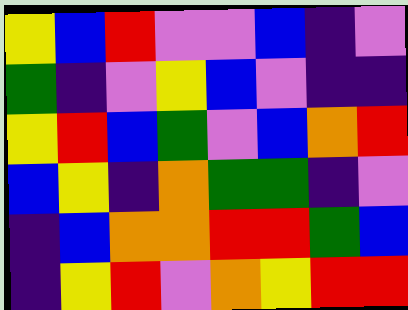[["yellow", "blue", "red", "violet", "violet", "blue", "indigo", "violet"], ["green", "indigo", "violet", "yellow", "blue", "violet", "indigo", "indigo"], ["yellow", "red", "blue", "green", "violet", "blue", "orange", "red"], ["blue", "yellow", "indigo", "orange", "green", "green", "indigo", "violet"], ["indigo", "blue", "orange", "orange", "red", "red", "green", "blue"], ["indigo", "yellow", "red", "violet", "orange", "yellow", "red", "red"]]